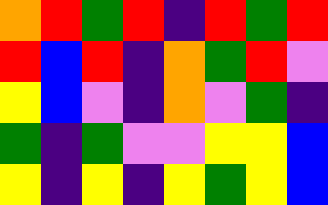[["orange", "red", "green", "red", "indigo", "red", "green", "red"], ["red", "blue", "red", "indigo", "orange", "green", "red", "violet"], ["yellow", "blue", "violet", "indigo", "orange", "violet", "green", "indigo"], ["green", "indigo", "green", "violet", "violet", "yellow", "yellow", "blue"], ["yellow", "indigo", "yellow", "indigo", "yellow", "green", "yellow", "blue"]]